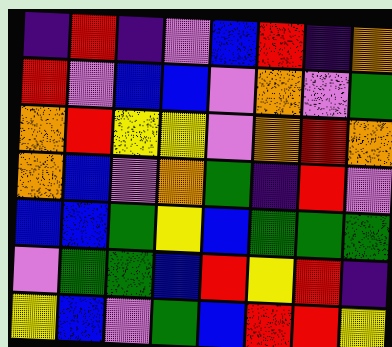[["indigo", "red", "indigo", "violet", "blue", "red", "indigo", "orange"], ["red", "violet", "blue", "blue", "violet", "orange", "violet", "green"], ["orange", "red", "yellow", "yellow", "violet", "orange", "red", "orange"], ["orange", "blue", "violet", "orange", "green", "indigo", "red", "violet"], ["blue", "blue", "green", "yellow", "blue", "green", "green", "green"], ["violet", "green", "green", "blue", "red", "yellow", "red", "indigo"], ["yellow", "blue", "violet", "green", "blue", "red", "red", "yellow"]]